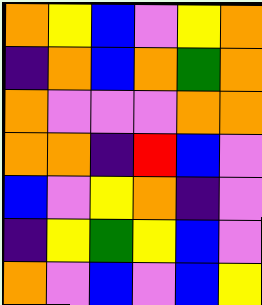[["orange", "yellow", "blue", "violet", "yellow", "orange"], ["indigo", "orange", "blue", "orange", "green", "orange"], ["orange", "violet", "violet", "violet", "orange", "orange"], ["orange", "orange", "indigo", "red", "blue", "violet"], ["blue", "violet", "yellow", "orange", "indigo", "violet"], ["indigo", "yellow", "green", "yellow", "blue", "violet"], ["orange", "violet", "blue", "violet", "blue", "yellow"]]